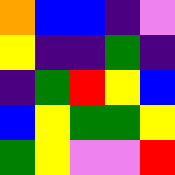[["orange", "blue", "blue", "indigo", "violet"], ["yellow", "indigo", "indigo", "green", "indigo"], ["indigo", "green", "red", "yellow", "blue"], ["blue", "yellow", "green", "green", "yellow"], ["green", "yellow", "violet", "violet", "red"]]